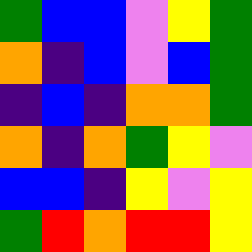[["green", "blue", "blue", "violet", "yellow", "green"], ["orange", "indigo", "blue", "violet", "blue", "green"], ["indigo", "blue", "indigo", "orange", "orange", "green"], ["orange", "indigo", "orange", "green", "yellow", "violet"], ["blue", "blue", "indigo", "yellow", "violet", "yellow"], ["green", "red", "orange", "red", "red", "yellow"]]